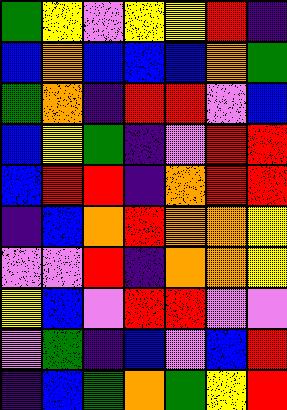[["green", "yellow", "violet", "yellow", "yellow", "red", "indigo"], ["blue", "orange", "blue", "blue", "blue", "orange", "green"], ["green", "orange", "indigo", "red", "red", "violet", "blue"], ["blue", "yellow", "green", "indigo", "violet", "red", "red"], ["blue", "red", "red", "indigo", "orange", "red", "red"], ["indigo", "blue", "orange", "red", "orange", "orange", "yellow"], ["violet", "violet", "red", "indigo", "orange", "orange", "yellow"], ["yellow", "blue", "violet", "red", "red", "violet", "violet"], ["violet", "green", "indigo", "blue", "violet", "blue", "red"], ["indigo", "blue", "green", "orange", "green", "yellow", "red"]]